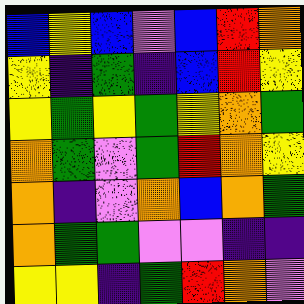[["blue", "yellow", "blue", "violet", "blue", "red", "orange"], ["yellow", "indigo", "green", "indigo", "blue", "red", "yellow"], ["yellow", "green", "yellow", "green", "yellow", "orange", "green"], ["orange", "green", "violet", "green", "red", "orange", "yellow"], ["orange", "indigo", "violet", "orange", "blue", "orange", "green"], ["orange", "green", "green", "violet", "violet", "indigo", "indigo"], ["yellow", "yellow", "indigo", "green", "red", "orange", "violet"]]